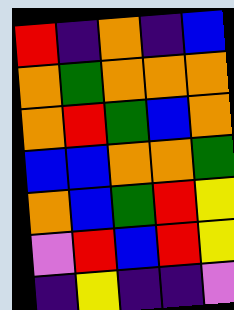[["red", "indigo", "orange", "indigo", "blue"], ["orange", "green", "orange", "orange", "orange"], ["orange", "red", "green", "blue", "orange"], ["blue", "blue", "orange", "orange", "green"], ["orange", "blue", "green", "red", "yellow"], ["violet", "red", "blue", "red", "yellow"], ["indigo", "yellow", "indigo", "indigo", "violet"]]